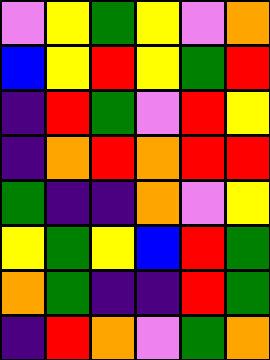[["violet", "yellow", "green", "yellow", "violet", "orange"], ["blue", "yellow", "red", "yellow", "green", "red"], ["indigo", "red", "green", "violet", "red", "yellow"], ["indigo", "orange", "red", "orange", "red", "red"], ["green", "indigo", "indigo", "orange", "violet", "yellow"], ["yellow", "green", "yellow", "blue", "red", "green"], ["orange", "green", "indigo", "indigo", "red", "green"], ["indigo", "red", "orange", "violet", "green", "orange"]]